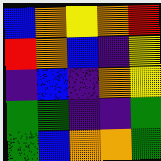[["blue", "orange", "yellow", "orange", "red"], ["red", "orange", "blue", "indigo", "yellow"], ["indigo", "blue", "indigo", "orange", "yellow"], ["green", "green", "indigo", "indigo", "green"], ["green", "blue", "orange", "orange", "green"]]